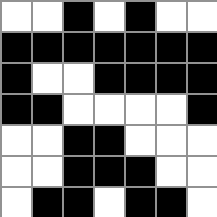[["white", "white", "black", "white", "black", "white", "white"], ["black", "black", "black", "black", "black", "black", "black"], ["black", "white", "white", "black", "black", "black", "black"], ["black", "black", "white", "white", "white", "white", "black"], ["white", "white", "black", "black", "white", "white", "white"], ["white", "white", "black", "black", "black", "white", "white"], ["white", "black", "black", "white", "black", "black", "white"]]